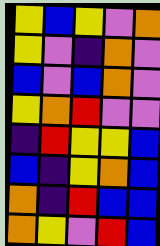[["yellow", "blue", "yellow", "violet", "orange"], ["yellow", "violet", "indigo", "orange", "violet"], ["blue", "violet", "blue", "orange", "violet"], ["yellow", "orange", "red", "violet", "violet"], ["indigo", "red", "yellow", "yellow", "blue"], ["blue", "indigo", "yellow", "orange", "blue"], ["orange", "indigo", "red", "blue", "blue"], ["orange", "yellow", "violet", "red", "blue"]]